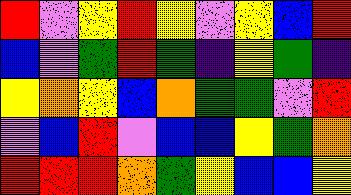[["red", "violet", "yellow", "red", "yellow", "violet", "yellow", "blue", "red"], ["blue", "violet", "green", "red", "green", "indigo", "yellow", "green", "indigo"], ["yellow", "orange", "yellow", "blue", "orange", "green", "green", "violet", "red"], ["violet", "blue", "red", "violet", "blue", "blue", "yellow", "green", "orange"], ["red", "red", "red", "orange", "green", "yellow", "blue", "blue", "yellow"]]